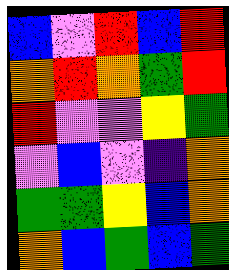[["blue", "violet", "red", "blue", "red"], ["orange", "red", "orange", "green", "red"], ["red", "violet", "violet", "yellow", "green"], ["violet", "blue", "violet", "indigo", "orange"], ["green", "green", "yellow", "blue", "orange"], ["orange", "blue", "green", "blue", "green"]]